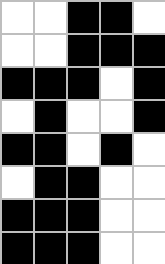[["white", "white", "black", "black", "white"], ["white", "white", "black", "black", "black"], ["black", "black", "black", "white", "black"], ["white", "black", "white", "white", "black"], ["black", "black", "white", "black", "white"], ["white", "black", "black", "white", "white"], ["black", "black", "black", "white", "white"], ["black", "black", "black", "white", "white"]]